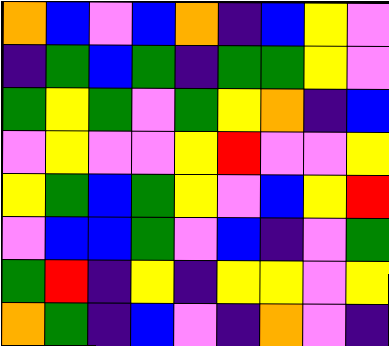[["orange", "blue", "violet", "blue", "orange", "indigo", "blue", "yellow", "violet"], ["indigo", "green", "blue", "green", "indigo", "green", "green", "yellow", "violet"], ["green", "yellow", "green", "violet", "green", "yellow", "orange", "indigo", "blue"], ["violet", "yellow", "violet", "violet", "yellow", "red", "violet", "violet", "yellow"], ["yellow", "green", "blue", "green", "yellow", "violet", "blue", "yellow", "red"], ["violet", "blue", "blue", "green", "violet", "blue", "indigo", "violet", "green"], ["green", "red", "indigo", "yellow", "indigo", "yellow", "yellow", "violet", "yellow"], ["orange", "green", "indigo", "blue", "violet", "indigo", "orange", "violet", "indigo"]]